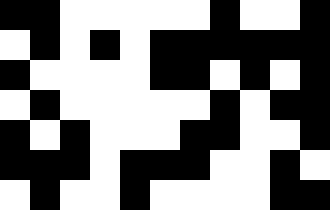[["black", "black", "white", "white", "white", "white", "white", "black", "white", "white", "black"], ["white", "black", "white", "black", "white", "black", "black", "black", "black", "black", "black"], ["black", "white", "white", "white", "white", "black", "black", "white", "black", "white", "black"], ["white", "black", "white", "white", "white", "white", "white", "black", "white", "black", "black"], ["black", "white", "black", "white", "white", "white", "black", "black", "white", "white", "black"], ["black", "black", "black", "white", "black", "black", "black", "white", "white", "black", "white"], ["white", "black", "white", "white", "black", "white", "white", "white", "white", "black", "black"]]